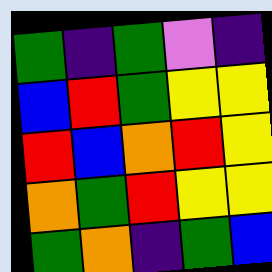[["green", "indigo", "green", "violet", "indigo"], ["blue", "red", "green", "yellow", "yellow"], ["red", "blue", "orange", "red", "yellow"], ["orange", "green", "red", "yellow", "yellow"], ["green", "orange", "indigo", "green", "blue"]]